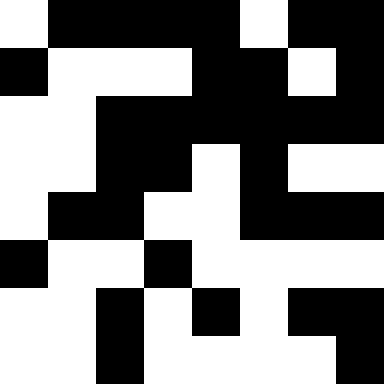[["white", "black", "black", "black", "black", "white", "black", "black"], ["black", "white", "white", "white", "black", "black", "white", "black"], ["white", "white", "black", "black", "black", "black", "black", "black"], ["white", "white", "black", "black", "white", "black", "white", "white"], ["white", "black", "black", "white", "white", "black", "black", "black"], ["black", "white", "white", "black", "white", "white", "white", "white"], ["white", "white", "black", "white", "black", "white", "black", "black"], ["white", "white", "black", "white", "white", "white", "white", "black"]]